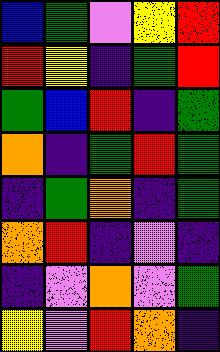[["blue", "green", "violet", "yellow", "red"], ["red", "yellow", "indigo", "green", "red"], ["green", "blue", "red", "indigo", "green"], ["orange", "indigo", "green", "red", "green"], ["indigo", "green", "orange", "indigo", "green"], ["orange", "red", "indigo", "violet", "indigo"], ["indigo", "violet", "orange", "violet", "green"], ["yellow", "violet", "red", "orange", "indigo"]]